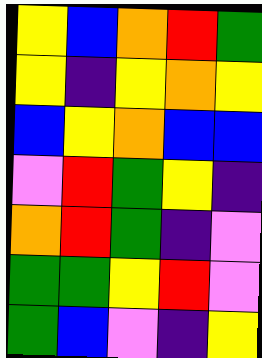[["yellow", "blue", "orange", "red", "green"], ["yellow", "indigo", "yellow", "orange", "yellow"], ["blue", "yellow", "orange", "blue", "blue"], ["violet", "red", "green", "yellow", "indigo"], ["orange", "red", "green", "indigo", "violet"], ["green", "green", "yellow", "red", "violet"], ["green", "blue", "violet", "indigo", "yellow"]]